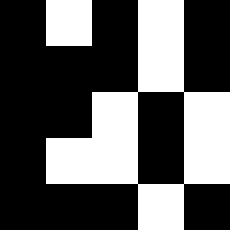[["black", "white", "black", "white", "black"], ["black", "black", "black", "white", "black"], ["black", "black", "white", "black", "white"], ["black", "white", "white", "black", "white"], ["black", "black", "black", "white", "black"]]